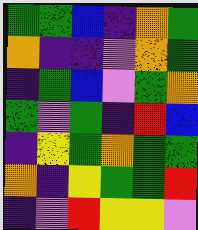[["green", "green", "blue", "indigo", "orange", "green"], ["orange", "indigo", "indigo", "violet", "orange", "green"], ["indigo", "green", "blue", "violet", "green", "orange"], ["green", "violet", "green", "indigo", "red", "blue"], ["indigo", "yellow", "green", "orange", "green", "green"], ["orange", "indigo", "yellow", "green", "green", "red"], ["indigo", "violet", "red", "yellow", "yellow", "violet"]]